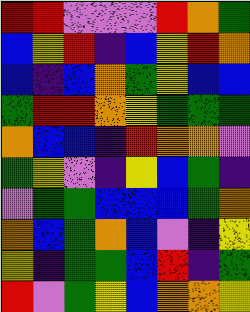[["red", "red", "violet", "violet", "violet", "red", "orange", "green"], ["blue", "yellow", "red", "indigo", "blue", "yellow", "red", "orange"], ["blue", "indigo", "blue", "orange", "green", "yellow", "blue", "blue"], ["green", "red", "red", "orange", "yellow", "green", "green", "green"], ["orange", "blue", "blue", "indigo", "red", "orange", "orange", "violet"], ["green", "yellow", "violet", "indigo", "yellow", "blue", "green", "indigo"], ["violet", "green", "green", "blue", "blue", "blue", "green", "orange"], ["orange", "blue", "green", "orange", "blue", "violet", "indigo", "yellow"], ["yellow", "indigo", "green", "green", "blue", "red", "indigo", "green"], ["red", "violet", "green", "yellow", "blue", "orange", "orange", "yellow"]]